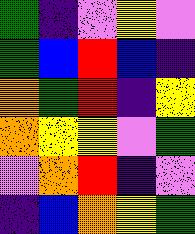[["green", "indigo", "violet", "yellow", "violet"], ["green", "blue", "red", "blue", "indigo"], ["orange", "green", "red", "indigo", "yellow"], ["orange", "yellow", "yellow", "violet", "green"], ["violet", "orange", "red", "indigo", "violet"], ["indigo", "blue", "orange", "yellow", "green"]]